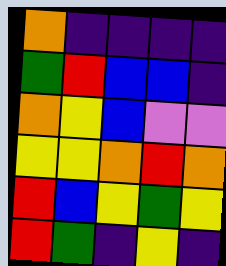[["orange", "indigo", "indigo", "indigo", "indigo"], ["green", "red", "blue", "blue", "indigo"], ["orange", "yellow", "blue", "violet", "violet"], ["yellow", "yellow", "orange", "red", "orange"], ["red", "blue", "yellow", "green", "yellow"], ["red", "green", "indigo", "yellow", "indigo"]]